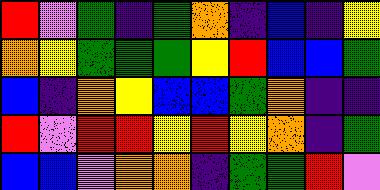[["red", "violet", "green", "indigo", "green", "orange", "indigo", "blue", "indigo", "yellow"], ["orange", "yellow", "green", "green", "green", "yellow", "red", "blue", "blue", "green"], ["blue", "indigo", "orange", "yellow", "blue", "blue", "green", "orange", "indigo", "indigo"], ["red", "violet", "red", "red", "yellow", "red", "yellow", "orange", "indigo", "green"], ["blue", "blue", "violet", "orange", "orange", "indigo", "green", "green", "red", "violet"]]